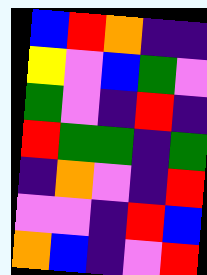[["blue", "red", "orange", "indigo", "indigo"], ["yellow", "violet", "blue", "green", "violet"], ["green", "violet", "indigo", "red", "indigo"], ["red", "green", "green", "indigo", "green"], ["indigo", "orange", "violet", "indigo", "red"], ["violet", "violet", "indigo", "red", "blue"], ["orange", "blue", "indigo", "violet", "red"]]